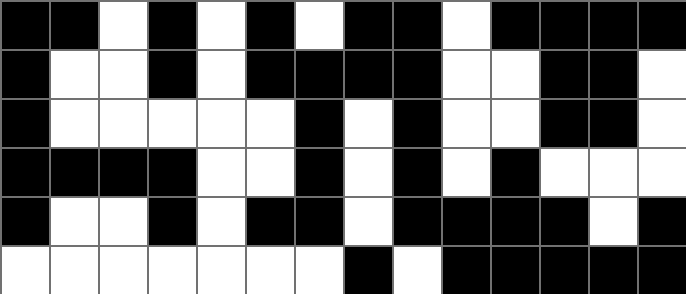[["black", "black", "white", "black", "white", "black", "white", "black", "black", "white", "black", "black", "black", "black"], ["black", "white", "white", "black", "white", "black", "black", "black", "black", "white", "white", "black", "black", "white"], ["black", "white", "white", "white", "white", "white", "black", "white", "black", "white", "white", "black", "black", "white"], ["black", "black", "black", "black", "white", "white", "black", "white", "black", "white", "black", "white", "white", "white"], ["black", "white", "white", "black", "white", "black", "black", "white", "black", "black", "black", "black", "white", "black"], ["white", "white", "white", "white", "white", "white", "white", "black", "white", "black", "black", "black", "black", "black"]]